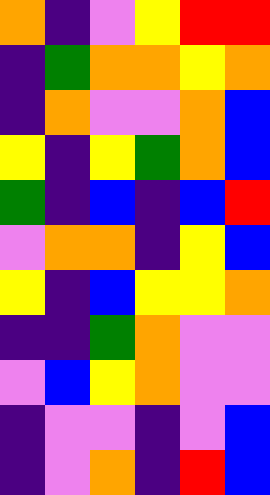[["orange", "indigo", "violet", "yellow", "red", "red"], ["indigo", "green", "orange", "orange", "yellow", "orange"], ["indigo", "orange", "violet", "violet", "orange", "blue"], ["yellow", "indigo", "yellow", "green", "orange", "blue"], ["green", "indigo", "blue", "indigo", "blue", "red"], ["violet", "orange", "orange", "indigo", "yellow", "blue"], ["yellow", "indigo", "blue", "yellow", "yellow", "orange"], ["indigo", "indigo", "green", "orange", "violet", "violet"], ["violet", "blue", "yellow", "orange", "violet", "violet"], ["indigo", "violet", "violet", "indigo", "violet", "blue"], ["indigo", "violet", "orange", "indigo", "red", "blue"]]